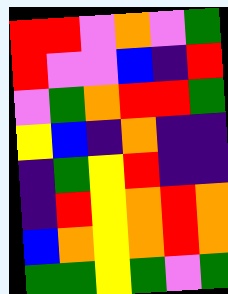[["red", "red", "violet", "orange", "violet", "green"], ["red", "violet", "violet", "blue", "indigo", "red"], ["violet", "green", "orange", "red", "red", "green"], ["yellow", "blue", "indigo", "orange", "indigo", "indigo"], ["indigo", "green", "yellow", "red", "indigo", "indigo"], ["indigo", "red", "yellow", "orange", "red", "orange"], ["blue", "orange", "yellow", "orange", "red", "orange"], ["green", "green", "yellow", "green", "violet", "green"]]